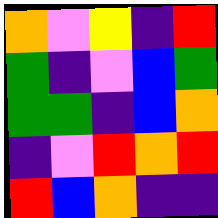[["orange", "violet", "yellow", "indigo", "red"], ["green", "indigo", "violet", "blue", "green"], ["green", "green", "indigo", "blue", "orange"], ["indigo", "violet", "red", "orange", "red"], ["red", "blue", "orange", "indigo", "indigo"]]